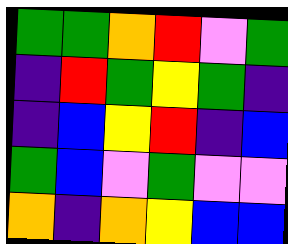[["green", "green", "orange", "red", "violet", "green"], ["indigo", "red", "green", "yellow", "green", "indigo"], ["indigo", "blue", "yellow", "red", "indigo", "blue"], ["green", "blue", "violet", "green", "violet", "violet"], ["orange", "indigo", "orange", "yellow", "blue", "blue"]]